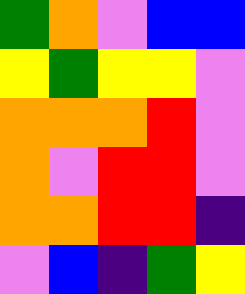[["green", "orange", "violet", "blue", "blue"], ["yellow", "green", "yellow", "yellow", "violet"], ["orange", "orange", "orange", "red", "violet"], ["orange", "violet", "red", "red", "violet"], ["orange", "orange", "red", "red", "indigo"], ["violet", "blue", "indigo", "green", "yellow"]]